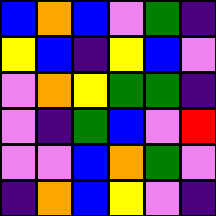[["blue", "orange", "blue", "violet", "green", "indigo"], ["yellow", "blue", "indigo", "yellow", "blue", "violet"], ["violet", "orange", "yellow", "green", "green", "indigo"], ["violet", "indigo", "green", "blue", "violet", "red"], ["violet", "violet", "blue", "orange", "green", "violet"], ["indigo", "orange", "blue", "yellow", "violet", "indigo"]]